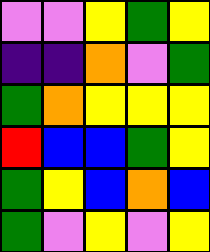[["violet", "violet", "yellow", "green", "yellow"], ["indigo", "indigo", "orange", "violet", "green"], ["green", "orange", "yellow", "yellow", "yellow"], ["red", "blue", "blue", "green", "yellow"], ["green", "yellow", "blue", "orange", "blue"], ["green", "violet", "yellow", "violet", "yellow"]]